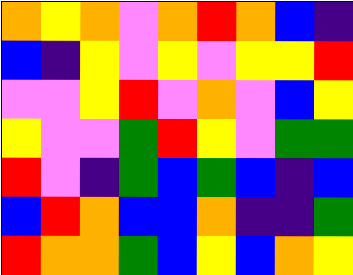[["orange", "yellow", "orange", "violet", "orange", "red", "orange", "blue", "indigo"], ["blue", "indigo", "yellow", "violet", "yellow", "violet", "yellow", "yellow", "red"], ["violet", "violet", "yellow", "red", "violet", "orange", "violet", "blue", "yellow"], ["yellow", "violet", "violet", "green", "red", "yellow", "violet", "green", "green"], ["red", "violet", "indigo", "green", "blue", "green", "blue", "indigo", "blue"], ["blue", "red", "orange", "blue", "blue", "orange", "indigo", "indigo", "green"], ["red", "orange", "orange", "green", "blue", "yellow", "blue", "orange", "yellow"]]